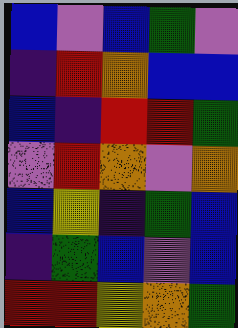[["blue", "violet", "blue", "green", "violet"], ["indigo", "red", "orange", "blue", "blue"], ["blue", "indigo", "red", "red", "green"], ["violet", "red", "orange", "violet", "orange"], ["blue", "yellow", "indigo", "green", "blue"], ["indigo", "green", "blue", "violet", "blue"], ["red", "red", "yellow", "orange", "green"]]